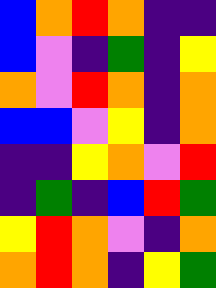[["blue", "orange", "red", "orange", "indigo", "indigo"], ["blue", "violet", "indigo", "green", "indigo", "yellow"], ["orange", "violet", "red", "orange", "indigo", "orange"], ["blue", "blue", "violet", "yellow", "indigo", "orange"], ["indigo", "indigo", "yellow", "orange", "violet", "red"], ["indigo", "green", "indigo", "blue", "red", "green"], ["yellow", "red", "orange", "violet", "indigo", "orange"], ["orange", "red", "orange", "indigo", "yellow", "green"]]